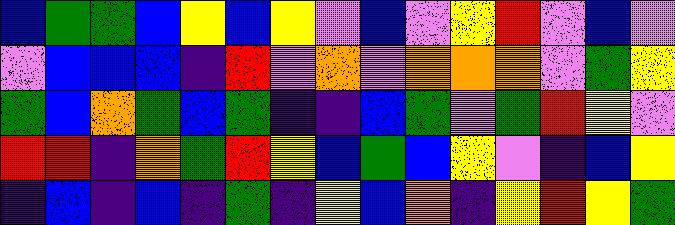[["blue", "green", "green", "blue", "yellow", "blue", "yellow", "violet", "blue", "violet", "yellow", "red", "violet", "blue", "violet"], ["violet", "blue", "blue", "blue", "indigo", "red", "violet", "orange", "violet", "orange", "orange", "orange", "violet", "green", "yellow"], ["green", "blue", "orange", "green", "blue", "green", "indigo", "indigo", "blue", "green", "violet", "green", "red", "yellow", "violet"], ["red", "red", "indigo", "orange", "green", "red", "yellow", "blue", "green", "blue", "yellow", "violet", "indigo", "blue", "yellow"], ["indigo", "blue", "indigo", "blue", "indigo", "green", "indigo", "yellow", "blue", "orange", "indigo", "yellow", "red", "yellow", "green"]]